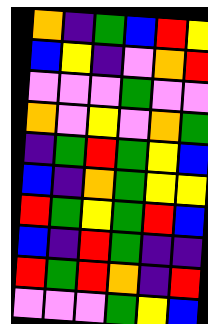[["orange", "indigo", "green", "blue", "red", "yellow"], ["blue", "yellow", "indigo", "violet", "orange", "red"], ["violet", "violet", "violet", "green", "violet", "violet"], ["orange", "violet", "yellow", "violet", "orange", "green"], ["indigo", "green", "red", "green", "yellow", "blue"], ["blue", "indigo", "orange", "green", "yellow", "yellow"], ["red", "green", "yellow", "green", "red", "blue"], ["blue", "indigo", "red", "green", "indigo", "indigo"], ["red", "green", "red", "orange", "indigo", "red"], ["violet", "violet", "violet", "green", "yellow", "blue"]]